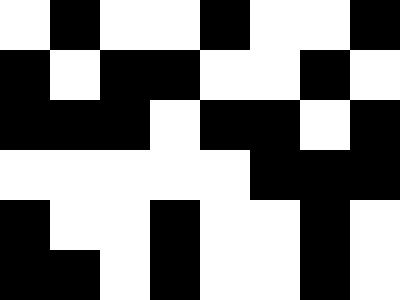[["white", "black", "white", "white", "black", "white", "white", "black"], ["black", "white", "black", "black", "white", "white", "black", "white"], ["black", "black", "black", "white", "black", "black", "white", "black"], ["white", "white", "white", "white", "white", "black", "black", "black"], ["black", "white", "white", "black", "white", "white", "black", "white"], ["black", "black", "white", "black", "white", "white", "black", "white"]]